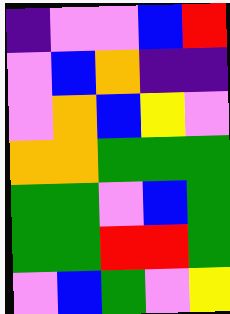[["indigo", "violet", "violet", "blue", "red"], ["violet", "blue", "orange", "indigo", "indigo"], ["violet", "orange", "blue", "yellow", "violet"], ["orange", "orange", "green", "green", "green"], ["green", "green", "violet", "blue", "green"], ["green", "green", "red", "red", "green"], ["violet", "blue", "green", "violet", "yellow"]]